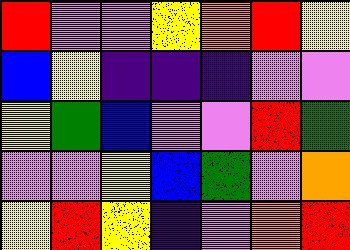[["red", "violet", "violet", "yellow", "orange", "red", "yellow"], ["blue", "yellow", "indigo", "indigo", "indigo", "violet", "violet"], ["yellow", "green", "blue", "violet", "violet", "red", "green"], ["violet", "violet", "yellow", "blue", "green", "violet", "orange"], ["yellow", "red", "yellow", "indigo", "violet", "orange", "red"]]